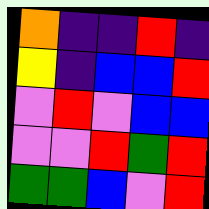[["orange", "indigo", "indigo", "red", "indigo"], ["yellow", "indigo", "blue", "blue", "red"], ["violet", "red", "violet", "blue", "blue"], ["violet", "violet", "red", "green", "red"], ["green", "green", "blue", "violet", "red"]]